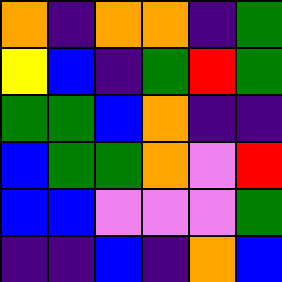[["orange", "indigo", "orange", "orange", "indigo", "green"], ["yellow", "blue", "indigo", "green", "red", "green"], ["green", "green", "blue", "orange", "indigo", "indigo"], ["blue", "green", "green", "orange", "violet", "red"], ["blue", "blue", "violet", "violet", "violet", "green"], ["indigo", "indigo", "blue", "indigo", "orange", "blue"]]